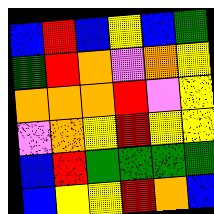[["blue", "red", "blue", "yellow", "blue", "green"], ["green", "red", "orange", "violet", "orange", "yellow"], ["orange", "orange", "orange", "red", "violet", "yellow"], ["violet", "orange", "yellow", "red", "yellow", "yellow"], ["blue", "red", "green", "green", "green", "green"], ["blue", "yellow", "yellow", "red", "orange", "blue"]]